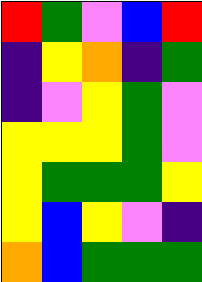[["red", "green", "violet", "blue", "red"], ["indigo", "yellow", "orange", "indigo", "green"], ["indigo", "violet", "yellow", "green", "violet"], ["yellow", "yellow", "yellow", "green", "violet"], ["yellow", "green", "green", "green", "yellow"], ["yellow", "blue", "yellow", "violet", "indigo"], ["orange", "blue", "green", "green", "green"]]